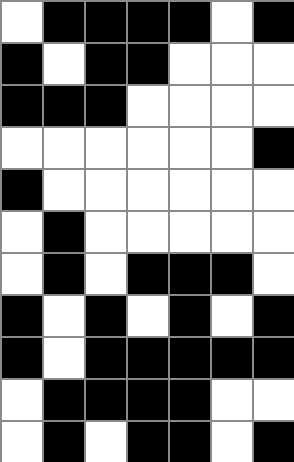[["white", "black", "black", "black", "black", "white", "black"], ["black", "white", "black", "black", "white", "white", "white"], ["black", "black", "black", "white", "white", "white", "white"], ["white", "white", "white", "white", "white", "white", "black"], ["black", "white", "white", "white", "white", "white", "white"], ["white", "black", "white", "white", "white", "white", "white"], ["white", "black", "white", "black", "black", "black", "white"], ["black", "white", "black", "white", "black", "white", "black"], ["black", "white", "black", "black", "black", "black", "black"], ["white", "black", "black", "black", "black", "white", "white"], ["white", "black", "white", "black", "black", "white", "black"]]